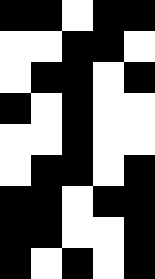[["black", "black", "white", "black", "black"], ["white", "white", "black", "black", "white"], ["white", "black", "black", "white", "black"], ["black", "white", "black", "white", "white"], ["white", "white", "black", "white", "white"], ["white", "black", "black", "white", "black"], ["black", "black", "white", "black", "black"], ["black", "black", "white", "white", "black"], ["black", "white", "black", "white", "black"]]